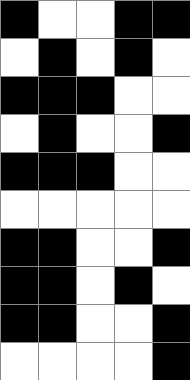[["black", "white", "white", "black", "black"], ["white", "black", "white", "black", "white"], ["black", "black", "black", "white", "white"], ["white", "black", "white", "white", "black"], ["black", "black", "black", "white", "white"], ["white", "white", "white", "white", "white"], ["black", "black", "white", "white", "black"], ["black", "black", "white", "black", "white"], ["black", "black", "white", "white", "black"], ["white", "white", "white", "white", "black"]]